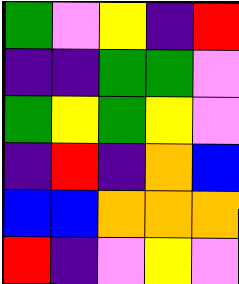[["green", "violet", "yellow", "indigo", "red"], ["indigo", "indigo", "green", "green", "violet"], ["green", "yellow", "green", "yellow", "violet"], ["indigo", "red", "indigo", "orange", "blue"], ["blue", "blue", "orange", "orange", "orange"], ["red", "indigo", "violet", "yellow", "violet"]]